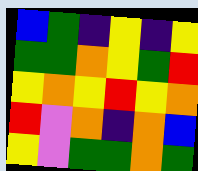[["blue", "green", "indigo", "yellow", "indigo", "yellow"], ["green", "green", "orange", "yellow", "green", "red"], ["yellow", "orange", "yellow", "red", "yellow", "orange"], ["red", "violet", "orange", "indigo", "orange", "blue"], ["yellow", "violet", "green", "green", "orange", "green"]]